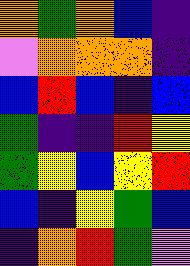[["orange", "green", "orange", "blue", "indigo"], ["violet", "orange", "orange", "orange", "indigo"], ["blue", "red", "blue", "indigo", "blue"], ["green", "indigo", "indigo", "red", "yellow"], ["green", "yellow", "blue", "yellow", "red"], ["blue", "indigo", "yellow", "green", "blue"], ["indigo", "orange", "red", "green", "violet"]]